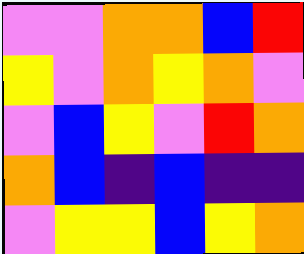[["violet", "violet", "orange", "orange", "blue", "red"], ["yellow", "violet", "orange", "yellow", "orange", "violet"], ["violet", "blue", "yellow", "violet", "red", "orange"], ["orange", "blue", "indigo", "blue", "indigo", "indigo"], ["violet", "yellow", "yellow", "blue", "yellow", "orange"]]